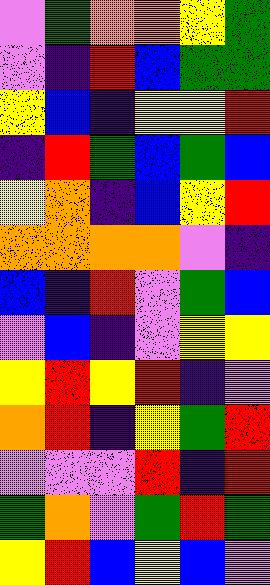[["violet", "green", "orange", "orange", "yellow", "green"], ["violet", "indigo", "red", "blue", "green", "green"], ["yellow", "blue", "indigo", "yellow", "yellow", "red"], ["indigo", "red", "green", "blue", "green", "blue"], ["yellow", "orange", "indigo", "blue", "yellow", "red"], ["orange", "orange", "orange", "orange", "violet", "indigo"], ["blue", "indigo", "red", "violet", "green", "blue"], ["violet", "blue", "indigo", "violet", "yellow", "yellow"], ["yellow", "red", "yellow", "red", "indigo", "violet"], ["orange", "red", "indigo", "yellow", "green", "red"], ["violet", "violet", "violet", "red", "indigo", "red"], ["green", "orange", "violet", "green", "red", "green"], ["yellow", "red", "blue", "yellow", "blue", "violet"]]